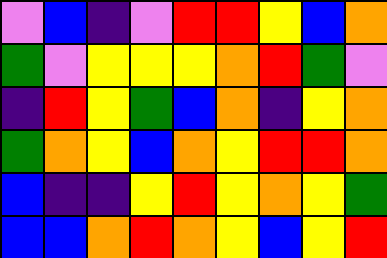[["violet", "blue", "indigo", "violet", "red", "red", "yellow", "blue", "orange"], ["green", "violet", "yellow", "yellow", "yellow", "orange", "red", "green", "violet"], ["indigo", "red", "yellow", "green", "blue", "orange", "indigo", "yellow", "orange"], ["green", "orange", "yellow", "blue", "orange", "yellow", "red", "red", "orange"], ["blue", "indigo", "indigo", "yellow", "red", "yellow", "orange", "yellow", "green"], ["blue", "blue", "orange", "red", "orange", "yellow", "blue", "yellow", "red"]]